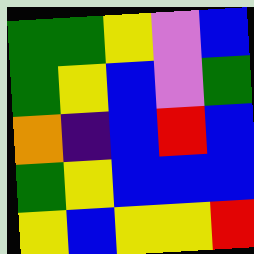[["green", "green", "yellow", "violet", "blue"], ["green", "yellow", "blue", "violet", "green"], ["orange", "indigo", "blue", "red", "blue"], ["green", "yellow", "blue", "blue", "blue"], ["yellow", "blue", "yellow", "yellow", "red"]]